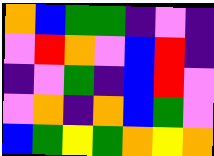[["orange", "blue", "green", "green", "indigo", "violet", "indigo"], ["violet", "red", "orange", "violet", "blue", "red", "indigo"], ["indigo", "violet", "green", "indigo", "blue", "red", "violet"], ["violet", "orange", "indigo", "orange", "blue", "green", "violet"], ["blue", "green", "yellow", "green", "orange", "yellow", "orange"]]